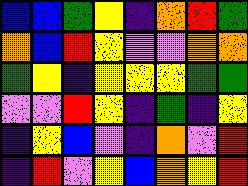[["blue", "blue", "green", "yellow", "indigo", "orange", "red", "green"], ["orange", "blue", "red", "yellow", "violet", "violet", "orange", "orange"], ["green", "yellow", "indigo", "yellow", "yellow", "yellow", "green", "green"], ["violet", "violet", "red", "yellow", "indigo", "green", "indigo", "yellow"], ["indigo", "yellow", "blue", "violet", "indigo", "orange", "violet", "red"], ["indigo", "red", "violet", "yellow", "blue", "orange", "yellow", "red"]]